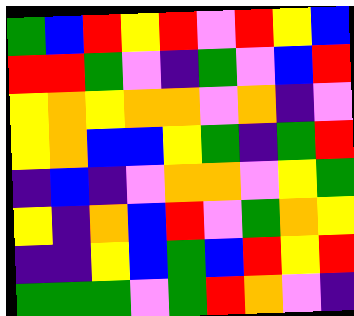[["green", "blue", "red", "yellow", "red", "violet", "red", "yellow", "blue"], ["red", "red", "green", "violet", "indigo", "green", "violet", "blue", "red"], ["yellow", "orange", "yellow", "orange", "orange", "violet", "orange", "indigo", "violet"], ["yellow", "orange", "blue", "blue", "yellow", "green", "indigo", "green", "red"], ["indigo", "blue", "indigo", "violet", "orange", "orange", "violet", "yellow", "green"], ["yellow", "indigo", "orange", "blue", "red", "violet", "green", "orange", "yellow"], ["indigo", "indigo", "yellow", "blue", "green", "blue", "red", "yellow", "red"], ["green", "green", "green", "violet", "green", "red", "orange", "violet", "indigo"]]